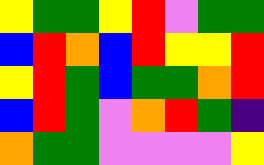[["yellow", "green", "green", "yellow", "red", "violet", "green", "green"], ["blue", "red", "orange", "blue", "red", "yellow", "yellow", "red"], ["yellow", "red", "green", "blue", "green", "green", "orange", "red"], ["blue", "red", "green", "violet", "orange", "red", "green", "indigo"], ["orange", "green", "green", "violet", "violet", "violet", "violet", "yellow"]]